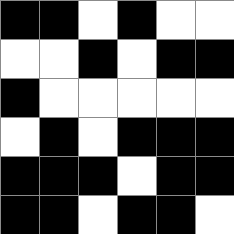[["black", "black", "white", "black", "white", "white"], ["white", "white", "black", "white", "black", "black"], ["black", "white", "white", "white", "white", "white"], ["white", "black", "white", "black", "black", "black"], ["black", "black", "black", "white", "black", "black"], ["black", "black", "white", "black", "black", "white"]]